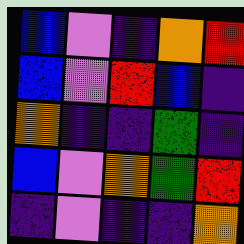[["blue", "violet", "indigo", "orange", "red"], ["blue", "violet", "red", "blue", "indigo"], ["orange", "indigo", "indigo", "green", "indigo"], ["blue", "violet", "orange", "green", "red"], ["indigo", "violet", "indigo", "indigo", "orange"]]